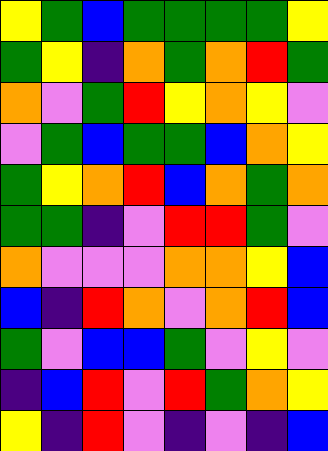[["yellow", "green", "blue", "green", "green", "green", "green", "yellow"], ["green", "yellow", "indigo", "orange", "green", "orange", "red", "green"], ["orange", "violet", "green", "red", "yellow", "orange", "yellow", "violet"], ["violet", "green", "blue", "green", "green", "blue", "orange", "yellow"], ["green", "yellow", "orange", "red", "blue", "orange", "green", "orange"], ["green", "green", "indigo", "violet", "red", "red", "green", "violet"], ["orange", "violet", "violet", "violet", "orange", "orange", "yellow", "blue"], ["blue", "indigo", "red", "orange", "violet", "orange", "red", "blue"], ["green", "violet", "blue", "blue", "green", "violet", "yellow", "violet"], ["indigo", "blue", "red", "violet", "red", "green", "orange", "yellow"], ["yellow", "indigo", "red", "violet", "indigo", "violet", "indigo", "blue"]]